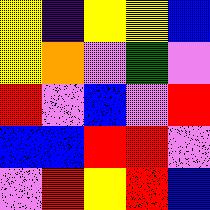[["yellow", "indigo", "yellow", "yellow", "blue"], ["yellow", "orange", "violet", "green", "violet"], ["red", "violet", "blue", "violet", "red"], ["blue", "blue", "red", "red", "violet"], ["violet", "red", "yellow", "red", "blue"]]